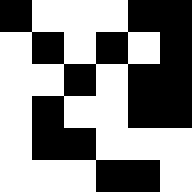[["black", "white", "white", "white", "black", "black"], ["white", "black", "white", "black", "white", "black"], ["white", "white", "black", "white", "black", "black"], ["white", "black", "white", "white", "black", "black"], ["white", "black", "black", "white", "white", "white"], ["white", "white", "white", "black", "black", "white"]]